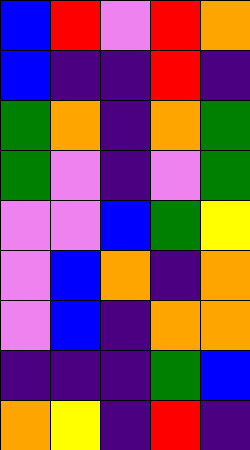[["blue", "red", "violet", "red", "orange"], ["blue", "indigo", "indigo", "red", "indigo"], ["green", "orange", "indigo", "orange", "green"], ["green", "violet", "indigo", "violet", "green"], ["violet", "violet", "blue", "green", "yellow"], ["violet", "blue", "orange", "indigo", "orange"], ["violet", "blue", "indigo", "orange", "orange"], ["indigo", "indigo", "indigo", "green", "blue"], ["orange", "yellow", "indigo", "red", "indigo"]]